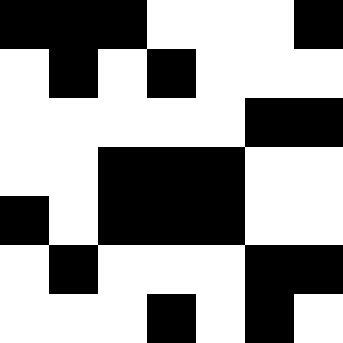[["black", "black", "black", "white", "white", "white", "black"], ["white", "black", "white", "black", "white", "white", "white"], ["white", "white", "white", "white", "white", "black", "black"], ["white", "white", "black", "black", "black", "white", "white"], ["black", "white", "black", "black", "black", "white", "white"], ["white", "black", "white", "white", "white", "black", "black"], ["white", "white", "white", "black", "white", "black", "white"]]